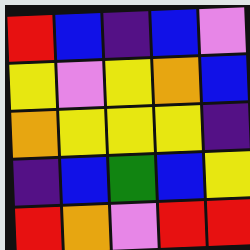[["red", "blue", "indigo", "blue", "violet"], ["yellow", "violet", "yellow", "orange", "blue"], ["orange", "yellow", "yellow", "yellow", "indigo"], ["indigo", "blue", "green", "blue", "yellow"], ["red", "orange", "violet", "red", "red"]]